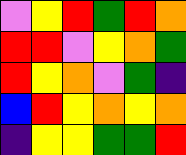[["violet", "yellow", "red", "green", "red", "orange"], ["red", "red", "violet", "yellow", "orange", "green"], ["red", "yellow", "orange", "violet", "green", "indigo"], ["blue", "red", "yellow", "orange", "yellow", "orange"], ["indigo", "yellow", "yellow", "green", "green", "red"]]